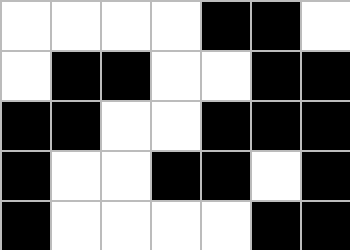[["white", "white", "white", "white", "black", "black", "white"], ["white", "black", "black", "white", "white", "black", "black"], ["black", "black", "white", "white", "black", "black", "black"], ["black", "white", "white", "black", "black", "white", "black"], ["black", "white", "white", "white", "white", "black", "black"]]